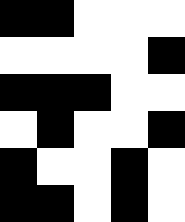[["black", "black", "white", "white", "white"], ["white", "white", "white", "white", "black"], ["black", "black", "black", "white", "white"], ["white", "black", "white", "white", "black"], ["black", "white", "white", "black", "white"], ["black", "black", "white", "black", "white"]]